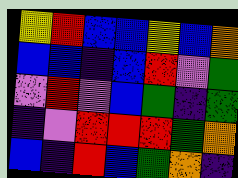[["yellow", "red", "blue", "blue", "yellow", "blue", "orange"], ["blue", "blue", "indigo", "blue", "red", "violet", "green"], ["violet", "red", "violet", "blue", "green", "indigo", "green"], ["indigo", "violet", "red", "red", "red", "green", "orange"], ["blue", "indigo", "red", "blue", "green", "orange", "indigo"]]